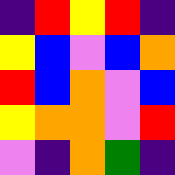[["indigo", "red", "yellow", "red", "indigo"], ["yellow", "blue", "violet", "blue", "orange"], ["red", "blue", "orange", "violet", "blue"], ["yellow", "orange", "orange", "violet", "red"], ["violet", "indigo", "orange", "green", "indigo"]]